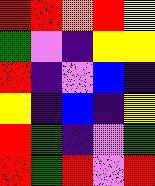[["red", "red", "orange", "red", "yellow"], ["green", "violet", "indigo", "yellow", "yellow"], ["red", "indigo", "violet", "blue", "indigo"], ["yellow", "indigo", "blue", "indigo", "yellow"], ["red", "green", "indigo", "violet", "green"], ["red", "green", "red", "violet", "red"]]